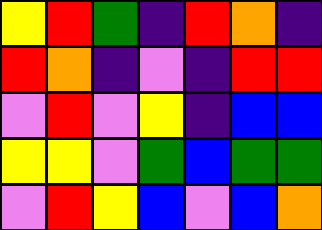[["yellow", "red", "green", "indigo", "red", "orange", "indigo"], ["red", "orange", "indigo", "violet", "indigo", "red", "red"], ["violet", "red", "violet", "yellow", "indigo", "blue", "blue"], ["yellow", "yellow", "violet", "green", "blue", "green", "green"], ["violet", "red", "yellow", "blue", "violet", "blue", "orange"]]